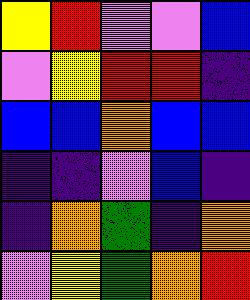[["yellow", "red", "violet", "violet", "blue"], ["violet", "yellow", "red", "red", "indigo"], ["blue", "blue", "orange", "blue", "blue"], ["indigo", "indigo", "violet", "blue", "indigo"], ["indigo", "orange", "green", "indigo", "orange"], ["violet", "yellow", "green", "orange", "red"]]